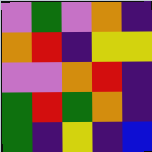[["violet", "green", "violet", "orange", "indigo"], ["orange", "red", "indigo", "yellow", "yellow"], ["violet", "violet", "orange", "red", "indigo"], ["green", "red", "green", "orange", "indigo"], ["green", "indigo", "yellow", "indigo", "blue"]]